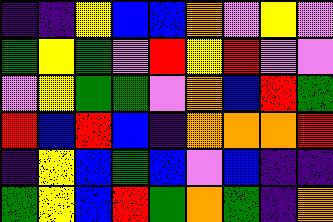[["indigo", "indigo", "yellow", "blue", "blue", "orange", "violet", "yellow", "violet"], ["green", "yellow", "green", "violet", "red", "yellow", "red", "violet", "violet"], ["violet", "yellow", "green", "green", "violet", "orange", "blue", "red", "green"], ["red", "blue", "red", "blue", "indigo", "orange", "orange", "orange", "red"], ["indigo", "yellow", "blue", "green", "blue", "violet", "blue", "indigo", "indigo"], ["green", "yellow", "blue", "red", "green", "orange", "green", "indigo", "orange"]]